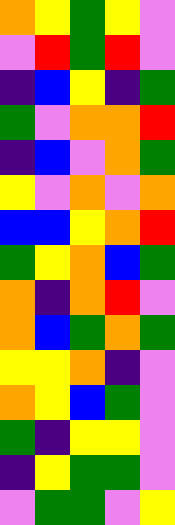[["orange", "yellow", "green", "yellow", "violet"], ["violet", "red", "green", "red", "violet"], ["indigo", "blue", "yellow", "indigo", "green"], ["green", "violet", "orange", "orange", "red"], ["indigo", "blue", "violet", "orange", "green"], ["yellow", "violet", "orange", "violet", "orange"], ["blue", "blue", "yellow", "orange", "red"], ["green", "yellow", "orange", "blue", "green"], ["orange", "indigo", "orange", "red", "violet"], ["orange", "blue", "green", "orange", "green"], ["yellow", "yellow", "orange", "indigo", "violet"], ["orange", "yellow", "blue", "green", "violet"], ["green", "indigo", "yellow", "yellow", "violet"], ["indigo", "yellow", "green", "green", "violet"], ["violet", "green", "green", "violet", "yellow"]]